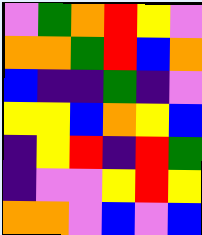[["violet", "green", "orange", "red", "yellow", "violet"], ["orange", "orange", "green", "red", "blue", "orange"], ["blue", "indigo", "indigo", "green", "indigo", "violet"], ["yellow", "yellow", "blue", "orange", "yellow", "blue"], ["indigo", "yellow", "red", "indigo", "red", "green"], ["indigo", "violet", "violet", "yellow", "red", "yellow"], ["orange", "orange", "violet", "blue", "violet", "blue"]]